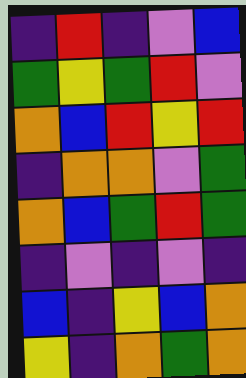[["indigo", "red", "indigo", "violet", "blue"], ["green", "yellow", "green", "red", "violet"], ["orange", "blue", "red", "yellow", "red"], ["indigo", "orange", "orange", "violet", "green"], ["orange", "blue", "green", "red", "green"], ["indigo", "violet", "indigo", "violet", "indigo"], ["blue", "indigo", "yellow", "blue", "orange"], ["yellow", "indigo", "orange", "green", "orange"]]